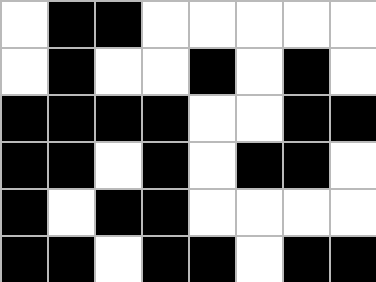[["white", "black", "black", "white", "white", "white", "white", "white"], ["white", "black", "white", "white", "black", "white", "black", "white"], ["black", "black", "black", "black", "white", "white", "black", "black"], ["black", "black", "white", "black", "white", "black", "black", "white"], ["black", "white", "black", "black", "white", "white", "white", "white"], ["black", "black", "white", "black", "black", "white", "black", "black"]]